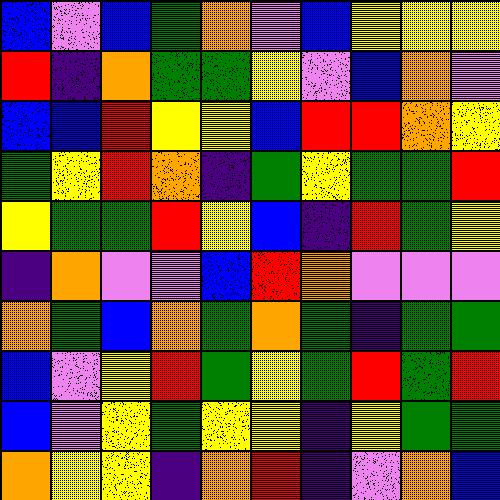[["blue", "violet", "blue", "green", "orange", "violet", "blue", "yellow", "yellow", "yellow"], ["red", "indigo", "orange", "green", "green", "yellow", "violet", "blue", "orange", "violet"], ["blue", "blue", "red", "yellow", "yellow", "blue", "red", "red", "orange", "yellow"], ["green", "yellow", "red", "orange", "indigo", "green", "yellow", "green", "green", "red"], ["yellow", "green", "green", "red", "yellow", "blue", "indigo", "red", "green", "yellow"], ["indigo", "orange", "violet", "violet", "blue", "red", "orange", "violet", "violet", "violet"], ["orange", "green", "blue", "orange", "green", "orange", "green", "indigo", "green", "green"], ["blue", "violet", "yellow", "red", "green", "yellow", "green", "red", "green", "red"], ["blue", "violet", "yellow", "green", "yellow", "yellow", "indigo", "yellow", "green", "green"], ["orange", "yellow", "yellow", "indigo", "orange", "red", "indigo", "violet", "orange", "blue"]]